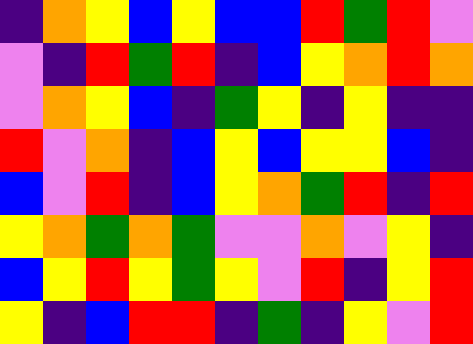[["indigo", "orange", "yellow", "blue", "yellow", "blue", "blue", "red", "green", "red", "violet"], ["violet", "indigo", "red", "green", "red", "indigo", "blue", "yellow", "orange", "red", "orange"], ["violet", "orange", "yellow", "blue", "indigo", "green", "yellow", "indigo", "yellow", "indigo", "indigo"], ["red", "violet", "orange", "indigo", "blue", "yellow", "blue", "yellow", "yellow", "blue", "indigo"], ["blue", "violet", "red", "indigo", "blue", "yellow", "orange", "green", "red", "indigo", "red"], ["yellow", "orange", "green", "orange", "green", "violet", "violet", "orange", "violet", "yellow", "indigo"], ["blue", "yellow", "red", "yellow", "green", "yellow", "violet", "red", "indigo", "yellow", "red"], ["yellow", "indigo", "blue", "red", "red", "indigo", "green", "indigo", "yellow", "violet", "red"]]